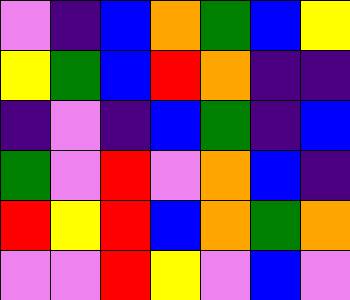[["violet", "indigo", "blue", "orange", "green", "blue", "yellow"], ["yellow", "green", "blue", "red", "orange", "indigo", "indigo"], ["indigo", "violet", "indigo", "blue", "green", "indigo", "blue"], ["green", "violet", "red", "violet", "orange", "blue", "indigo"], ["red", "yellow", "red", "blue", "orange", "green", "orange"], ["violet", "violet", "red", "yellow", "violet", "blue", "violet"]]